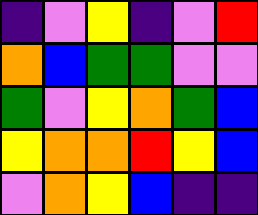[["indigo", "violet", "yellow", "indigo", "violet", "red"], ["orange", "blue", "green", "green", "violet", "violet"], ["green", "violet", "yellow", "orange", "green", "blue"], ["yellow", "orange", "orange", "red", "yellow", "blue"], ["violet", "orange", "yellow", "blue", "indigo", "indigo"]]